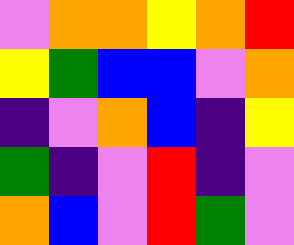[["violet", "orange", "orange", "yellow", "orange", "red"], ["yellow", "green", "blue", "blue", "violet", "orange"], ["indigo", "violet", "orange", "blue", "indigo", "yellow"], ["green", "indigo", "violet", "red", "indigo", "violet"], ["orange", "blue", "violet", "red", "green", "violet"]]